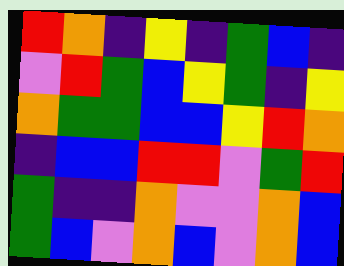[["red", "orange", "indigo", "yellow", "indigo", "green", "blue", "indigo"], ["violet", "red", "green", "blue", "yellow", "green", "indigo", "yellow"], ["orange", "green", "green", "blue", "blue", "yellow", "red", "orange"], ["indigo", "blue", "blue", "red", "red", "violet", "green", "red"], ["green", "indigo", "indigo", "orange", "violet", "violet", "orange", "blue"], ["green", "blue", "violet", "orange", "blue", "violet", "orange", "blue"]]